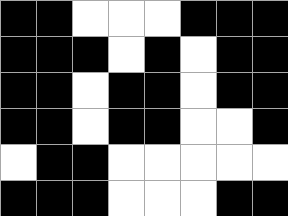[["black", "black", "white", "white", "white", "black", "black", "black"], ["black", "black", "black", "white", "black", "white", "black", "black"], ["black", "black", "white", "black", "black", "white", "black", "black"], ["black", "black", "white", "black", "black", "white", "white", "black"], ["white", "black", "black", "white", "white", "white", "white", "white"], ["black", "black", "black", "white", "white", "white", "black", "black"]]